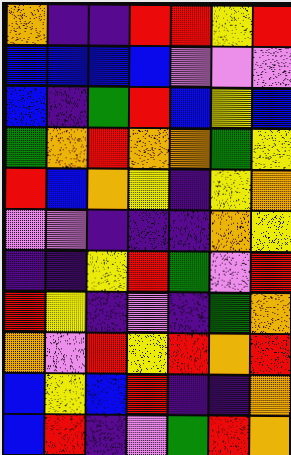[["orange", "indigo", "indigo", "red", "red", "yellow", "red"], ["blue", "blue", "blue", "blue", "violet", "violet", "violet"], ["blue", "indigo", "green", "red", "blue", "yellow", "blue"], ["green", "orange", "red", "orange", "orange", "green", "yellow"], ["red", "blue", "orange", "yellow", "indigo", "yellow", "orange"], ["violet", "violet", "indigo", "indigo", "indigo", "orange", "yellow"], ["indigo", "indigo", "yellow", "red", "green", "violet", "red"], ["red", "yellow", "indigo", "violet", "indigo", "green", "orange"], ["orange", "violet", "red", "yellow", "red", "orange", "red"], ["blue", "yellow", "blue", "red", "indigo", "indigo", "orange"], ["blue", "red", "indigo", "violet", "green", "red", "orange"]]